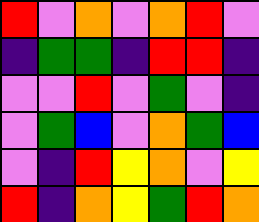[["red", "violet", "orange", "violet", "orange", "red", "violet"], ["indigo", "green", "green", "indigo", "red", "red", "indigo"], ["violet", "violet", "red", "violet", "green", "violet", "indigo"], ["violet", "green", "blue", "violet", "orange", "green", "blue"], ["violet", "indigo", "red", "yellow", "orange", "violet", "yellow"], ["red", "indigo", "orange", "yellow", "green", "red", "orange"]]